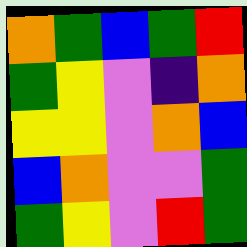[["orange", "green", "blue", "green", "red"], ["green", "yellow", "violet", "indigo", "orange"], ["yellow", "yellow", "violet", "orange", "blue"], ["blue", "orange", "violet", "violet", "green"], ["green", "yellow", "violet", "red", "green"]]